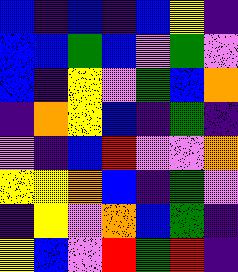[["blue", "indigo", "blue", "indigo", "blue", "yellow", "indigo"], ["blue", "blue", "green", "blue", "violet", "green", "violet"], ["blue", "indigo", "yellow", "violet", "green", "blue", "orange"], ["indigo", "orange", "yellow", "blue", "indigo", "green", "indigo"], ["violet", "indigo", "blue", "red", "violet", "violet", "orange"], ["yellow", "yellow", "orange", "blue", "indigo", "green", "violet"], ["indigo", "yellow", "violet", "orange", "blue", "green", "indigo"], ["yellow", "blue", "violet", "red", "green", "red", "indigo"]]